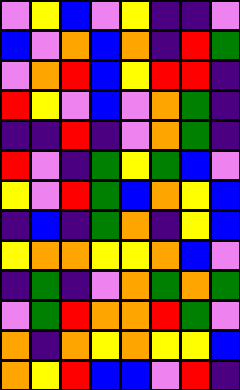[["violet", "yellow", "blue", "violet", "yellow", "indigo", "indigo", "violet"], ["blue", "violet", "orange", "blue", "orange", "indigo", "red", "green"], ["violet", "orange", "red", "blue", "yellow", "red", "red", "indigo"], ["red", "yellow", "violet", "blue", "violet", "orange", "green", "indigo"], ["indigo", "indigo", "red", "indigo", "violet", "orange", "green", "indigo"], ["red", "violet", "indigo", "green", "yellow", "green", "blue", "violet"], ["yellow", "violet", "red", "green", "blue", "orange", "yellow", "blue"], ["indigo", "blue", "indigo", "green", "orange", "indigo", "yellow", "blue"], ["yellow", "orange", "orange", "yellow", "yellow", "orange", "blue", "violet"], ["indigo", "green", "indigo", "violet", "orange", "green", "orange", "green"], ["violet", "green", "red", "orange", "orange", "red", "green", "violet"], ["orange", "indigo", "orange", "yellow", "orange", "yellow", "yellow", "blue"], ["orange", "yellow", "red", "blue", "blue", "violet", "red", "indigo"]]